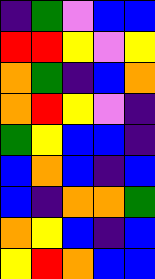[["indigo", "green", "violet", "blue", "blue"], ["red", "red", "yellow", "violet", "yellow"], ["orange", "green", "indigo", "blue", "orange"], ["orange", "red", "yellow", "violet", "indigo"], ["green", "yellow", "blue", "blue", "indigo"], ["blue", "orange", "blue", "indigo", "blue"], ["blue", "indigo", "orange", "orange", "green"], ["orange", "yellow", "blue", "indigo", "blue"], ["yellow", "red", "orange", "blue", "blue"]]